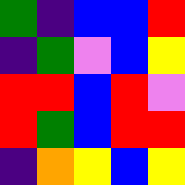[["green", "indigo", "blue", "blue", "red"], ["indigo", "green", "violet", "blue", "yellow"], ["red", "red", "blue", "red", "violet"], ["red", "green", "blue", "red", "red"], ["indigo", "orange", "yellow", "blue", "yellow"]]